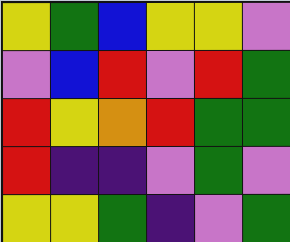[["yellow", "green", "blue", "yellow", "yellow", "violet"], ["violet", "blue", "red", "violet", "red", "green"], ["red", "yellow", "orange", "red", "green", "green"], ["red", "indigo", "indigo", "violet", "green", "violet"], ["yellow", "yellow", "green", "indigo", "violet", "green"]]